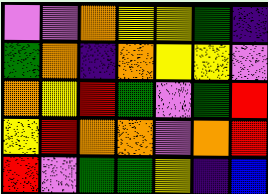[["violet", "violet", "orange", "yellow", "yellow", "green", "indigo"], ["green", "orange", "indigo", "orange", "yellow", "yellow", "violet"], ["orange", "yellow", "red", "green", "violet", "green", "red"], ["yellow", "red", "orange", "orange", "violet", "orange", "red"], ["red", "violet", "green", "green", "yellow", "indigo", "blue"]]